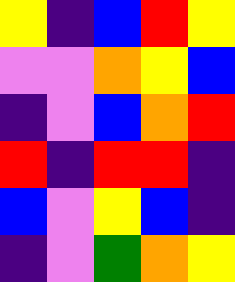[["yellow", "indigo", "blue", "red", "yellow"], ["violet", "violet", "orange", "yellow", "blue"], ["indigo", "violet", "blue", "orange", "red"], ["red", "indigo", "red", "red", "indigo"], ["blue", "violet", "yellow", "blue", "indigo"], ["indigo", "violet", "green", "orange", "yellow"]]